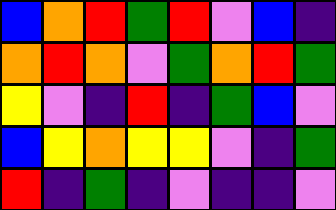[["blue", "orange", "red", "green", "red", "violet", "blue", "indigo"], ["orange", "red", "orange", "violet", "green", "orange", "red", "green"], ["yellow", "violet", "indigo", "red", "indigo", "green", "blue", "violet"], ["blue", "yellow", "orange", "yellow", "yellow", "violet", "indigo", "green"], ["red", "indigo", "green", "indigo", "violet", "indigo", "indigo", "violet"]]